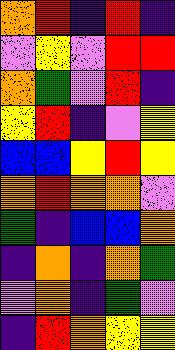[["orange", "red", "indigo", "red", "indigo"], ["violet", "yellow", "violet", "red", "red"], ["orange", "green", "violet", "red", "indigo"], ["yellow", "red", "indigo", "violet", "yellow"], ["blue", "blue", "yellow", "red", "yellow"], ["orange", "red", "orange", "orange", "violet"], ["green", "indigo", "blue", "blue", "orange"], ["indigo", "orange", "indigo", "orange", "green"], ["violet", "orange", "indigo", "green", "violet"], ["indigo", "red", "orange", "yellow", "yellow"]]